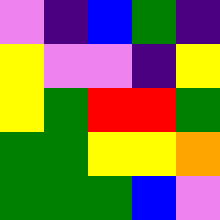[["violet", "indigo", "blue", "green", "indigo"], ["yellow", "violet", "violet", "indigo", "yellow"], ["yellow", "green", "red", "red", "green"], ["green", "green", "yellow", "yellow", "orange"], ["green", "green", "green", "blue", "violet"]]